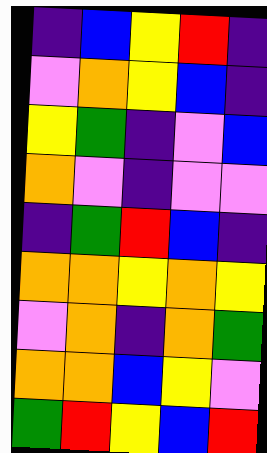[["indigo", "blue", "yellow", "red", "indigo"], ["violet", "orange", "yellow", "blue", "indigo"], ["yellow", "green", "indigo", "violet", "blue"], ["orange", "violet", "indigo", "violet", "violet"], ["indigo", "green", "red", "blue", "indigo"], ["orange", "orange", "yellow", "orange", "yellow"], ["violet", "orange", "indigo", "orange", "green"], ["orange", "orange", "blue", "yellow", "violet"], ["green", "red", "yellow", "blue", "red"]]